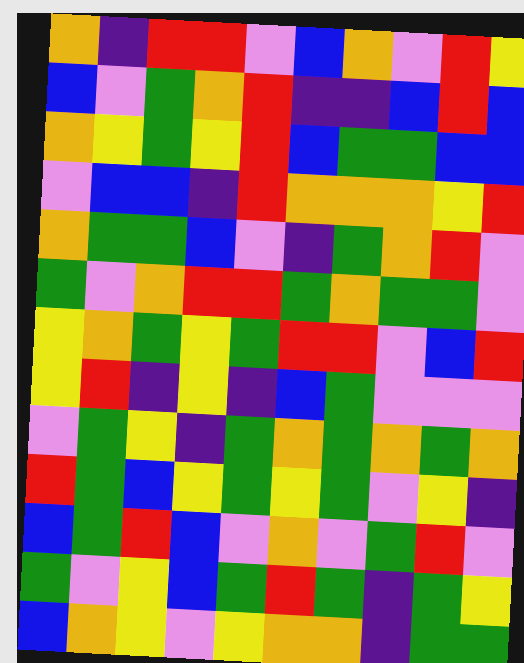[["orange", "indigo", "red", "red", "violet", "blue", "orange", "violet", "red", "yellow"], ["blue", "violet", "green", "orange", "red", "indigo", "indigo", "blue", "red", "blue"], ["orange", "yellow", "green", "yellow", "red", "blue", "green", "green", "blue", "blue"], ["violet", "blue", "blue", "indigo", "red", "orange", "orange", "orange", "yellow", "red"], ["orange", "green", "green", "blue", "violet", "indigo", "green", "orange", "red", "violet"], ["green", "violet", "orange", "red", "red", "green", "orange", "green", "green", "violet"], ["yellow", "orange", "green", "yellow", "green", "red", "red", "violet", "blue", "red"], ["yellow", "red", "indigo", "yellow", "indigo", "blue", "green", "violet", "violet", "violet"], ["violet", "green", "yellow", "indigo", "green", "orange", "green", "orange", "green", "orange"], ["red", "green", "blue", "yellow", "green", "yellow", "green", "violet", "yellow", "indigo"], ["blue", "green", "red", "blue", "violet", "orange", "violet", "green", "red", "violet"], ["green", "violet", "yellow", "blue", "green", "red", "green", "indigo", "green", "yellow"], ["blue", "orange", "yellow", "violet", "yellow", "orange", "orange", "indigo", "green", "green"]]